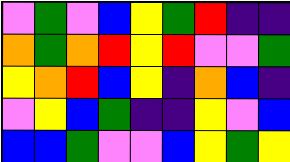[["violet", "green", "violet", "blue", "yellow", "green", "red", "indigo", "indigo"], ["orange", "green", "orange", "red", "yellow", "red", "violet", "violet", "green"], ["yellow", "orange", "red", "blue", "yellow", "indigo", "orange", "blue", "indigo"], ["violet", "yellow", "blue", "green", "indigo", "indigo", "yellow", "violet", "blue"], ["blue", "blue", "green", "violet", "violet", "blue", "yellow", "green", "yellow"]]